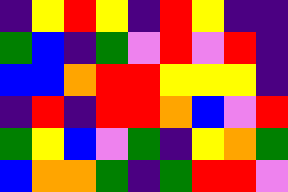[["indigo", "yellow", "red", "yellow", "indigo", "red", "yellow", "indigo", "indigo"], ["green", "blue", "indigo", "green", "violet", "red", "violet", "red", "indigo"], ["blue", "blue", "orange", "red", "red", "yellow", "yellow", "yellow", "indigo"], ["indigo", "red", "indigo", "red", "red", "orange", "blue", "violet", "red"], ["green", "yellow", "blue", "violet", "green", "indigo", "yellow", "orange", "green"], ["blue", "orange", "orange", "green", "indigo", "green", "red", "red", "violet"]]